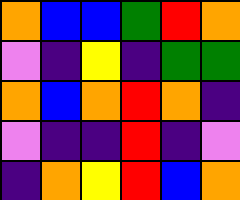[["orange", "blue", "blue", "green", "red", "orange"], ["violet", "indigo", "yellow", "indigo", "green", "green"], ["orange", "blue", "orange", "red", "orange", "indigo"], ["violet", "indigo", "indigo", "red", "indigo", "violet"], ["indigo", "orange", "yellow", "red", "blue", "orange"]]